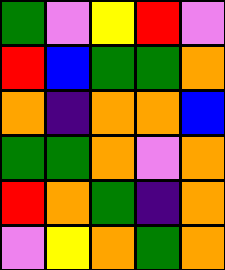[["green", "violet", "yellow", "red", "violet"], ["red", "blue", "green", "green", "orange"], ["orange", "indigo", "orange", "orange", "blue"], ["green", "green", "orange", "violet", "orange"], ["red", "orange", "green", "indigo", "orange"], ["violet", "yellow", "orange", "green", "orange"]]